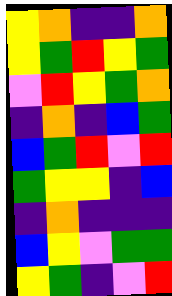[["yellow", "orange", "indigo", "indigo", "orange"], ["yellow", "green", "red", "yellow", "green"], ["violet", "red", "yellow", "green", "orange"], ["indigo", "orange", "indigo", "blue", "green"], ["blue", "green", "red", "violet", "red"], ["green", "yellow", "yellow", "indigo", "blue"], ["indigo", "orange", "indigo", "indigo", "indigo"], ["blue", "yellow", "violet", "green", "green"], ["yellow", "green", "indigo", "violet", "red"]]